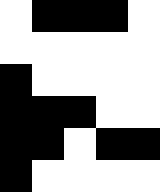[["white", "black", "black", "black", "white"], ["white", "white", "white", "white", "white"], ["black", "white", "white", "white", "white"], ["black", "black", "black", "white", "white"], ["black", "black", "white", "black", "black"], ["black", "white", "white", "white", "white"]]